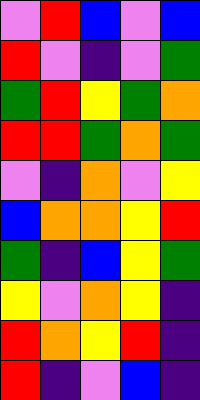[["violet", "red", "blue", "violet", "blue"], ["red", "violet", "indigo", "violet", "green"], ["green", "red", "yellow", "green", "orange"], ["red", "red", "green", "orange", "green"], ["violet", "indigo", "orange", "violet", "yellow"], ["blue", "orange", "orange", "yellow", "red"], ["green", "indigo", "blue", "yellow", "green"], ["yellow", "violet", "orange", "yellow", "indigo"], ["red", "orange", "yellow", "red", "indigo"], ["red", "indigo", "violet", "blue", "indigo"]]